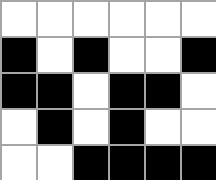[["white", "white", "white", "white", "white", "white"], ["black", "white", "black", "white", "white", "black"], ["black", "black", "white", "black", "black", "white"], ["white", "black", "white", "black", "white", "white"], ["white", "white", "black", "black", "black", "black"]]